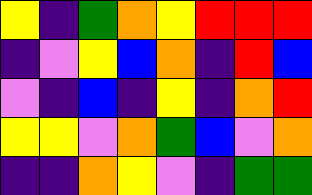[["yellow", "indigo", "green", "orange", "yellow", "red", "red", "red"], ["indigo", "violet", "yellow", "blue", "orange", "indigo", "red", "blue"], ["violet", "indigo", "blue", "indigo", "yellow", "indigo", "orange", "red"], ["yellow", "yellow", "violet", "orange", "green", "blue", "violet", "orange"], ["indigo", "indigo", "orange", "yellow", "violet", "indigo", "green", "green"]]